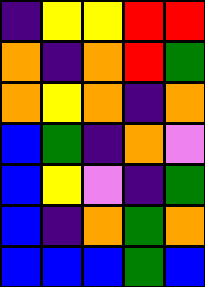[["indigo", "yellow", "yellow", "red", "red"], ["orange", "indigo", "orange", "red", "green"], ["orange", "yellow", "orange", "indigo", "orange"], ["blue", "green", "indigo", "orange", "violet"], ["blue", "yellow", "violet", "indigo", "green"], ["blue", "indigo", "orange", "green", "orange"], ["blue", "blue", "blue", "green", "blue"]]